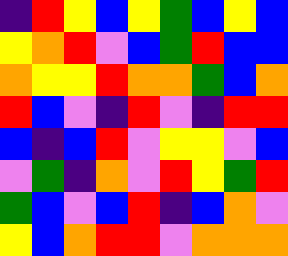[["indigo", "red", "yellow", "blue", "yellow", "green", "blue", "yellow", "blue"], ["yellow", "orange", "red", "violet", "blue", "green", "red", "blue", "blue"], ["orange", "yellow", "yellow", "red", "orange", "orange", "green", "blue", "orange"], ["red", "blue", "violet", "indigo", "red", "violet", "indigo", "red", "red"], ["blue", "indigo", "blue", "red", "violet", "yellow", "yellow", "violet", "blue"], ["violet", "green", "indigo", "orange", "violet", "red", "yellow", "green", "red"], ["green", "blue", "violet", "blue", "red", "indigo", "blue", "orange", "violet"], ["yellow", "blue", "orange", "red", "red", "violet", "orange", "orange", "orange"]]